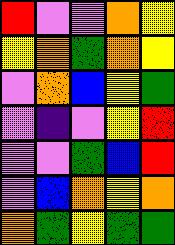[["red", "violet", "violet", "orange", "yellow"], ["yellow", "orange", "green", "orange", "yellow"], ["violet", "orange", "blue", "yellow", "green"], ["violet", "indigo", "violet", "yellow", "red"], ["violet", "violet", "green", "blue", "red"], ["violet", "blue", "orange", "yellow", "orange"], ["orange", "green", "yellow", "green", "green"]]